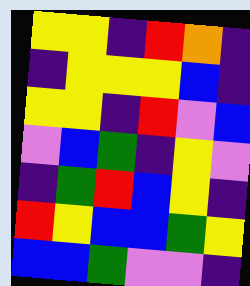[["yellow", "yellow", "indigo", "red", "orange", "indigo"], ["indigo", "yellow", "yellow", "yellow", "blue", "indigo"], ["yellow", "yellow", "indigo", "red", "violet", "blue"], ["violet", "blue", "green", "indigo", "yellow", "violet"], ["indigo", "green", "red", "blue", "yellow", "indigo"], ["red", "yellow", "blue", "blue", "green", "yellow"], ["blue", "blue", "green", "violet", "violet", "indigo"]]